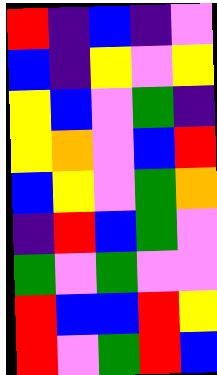[["red", "indigo", "blue", "indigo", "violet"], ["blue", "indigo", "yellow", "violet", "yellow"], ["yellow", "blue", "violet", "green", "indigo"], ["yellow", "orange", "violet", "blue", "red"], ["blue", "yellow", "violet", "green", "orange"], ["indigo", "red", "blue", "green", "violet"], ["green", "violet", "green", "violet", "violet"], ["red", "blue", "blue", "red", "yellow"], ["red", "violet", "green", "red", "blue"]]